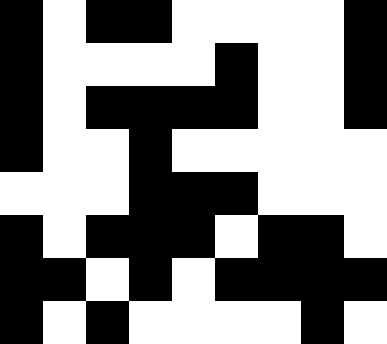[["black", "white", "black", "black", "white", "white", "white", "white", "black"], ["black", "white", "white", "white", "white", "black", "white", "white", "black"], ["black", "white", "black", "black", "black", "black", "white", "white", "black"], ["black", "white", "white", "black", "white", "white", "white", "white", "white"], ["white", "white", "white", "black", "black", "black", "white", "white", "white"], ["black", "white", "black", "black", "black", "white", "black", "black", "white"], ["black", "black", "white", "black", "white", "black", "black", "black", "black"], ["black", "white", "black", "white", "white", "white", "white", "black", "white"]]